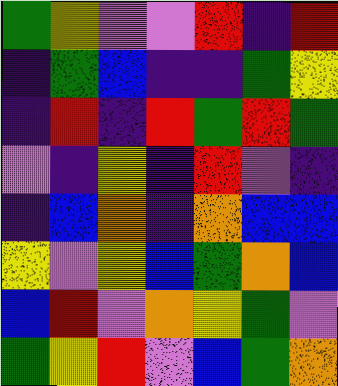[["green", "yellow", "violet", "violet", "red", "indigo", "red"], ["indigo", "green", "blue", "indigo", "indigo", "green", "yellow"], ["indigo", "red", "indigo", "red", "green", "red", "green"], ["violet", "indigo", "yellow", "indigo", "red", "violet", "indigo"], ["indigo", "blue", "orange", "indigo", "orange", "blue", "blue"], ["yellow", "violet", "yellow", "blue", "green", "orange", "blue"], ["blue", "red", "violet", "orange", "yellow", "green", "violet"], ["green", "yellow", "red", "violet", "blue", "green", "orange"]]